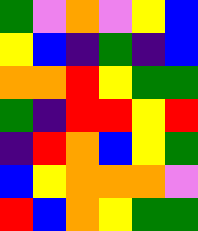[["green", "violet", "orange", "violet", "yellow", "blue"], ["yellow", "blue", "indigo", "green", "indigo", "blue"], ["orange", "orange", "red", "yellow", "green", "green"], ["green", "indigo", "red", "red", "yellow", "red"], ["indigo", "red", "orange", "blue", "yellow", "green"], ["blue", "yellow", "orange", "orange", "orange", "violet"], ["red", "blue", "orange", "yellow", "green", "green"]]